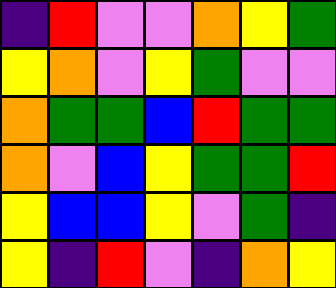[["indigo", "red", "violet", "violet", "orange", "yellow", "green"], ["yellow", "orange", "violet", "yellow", "green", "violet", "violet"], ["orange", "green", "green", "blue", "red", "green", "green"], ["orange", "violet", "blue", "yellow", "green", "green", "red"], ["yellow", "blue", "blue", "yellow", "violet", "green", "indigo"], ["yellow", "indigo", "red", "violet", "indigo", "orange", "yellow"]]